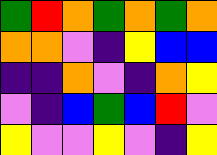[["green", "red", "orange", "green", "orange", "green", "orange"], ["orange", "orange", "violet", "indigo", "yellow", "blue", "blue"], ["indigo", "indigo", "orange", "violet", "indigo", "orange", "yellow"], ["violet", "indigo", "blue", "green", "blue", "red", "violet"], ["yellow", "violet", "violet", "yellow", "violet", "indigo", "yellow"]]